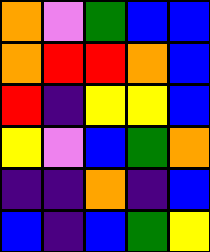[["orange", "violet", "green", "blue", "blue"], ["orange", "red", "red", "orange", "blue"], ["red", "indigo", "yellow", "yellow", "blue"], ["yellow", "violet", "blue", "green", "orange"], ["indigo", "indigo", "orange", "indigo", "blue"], ["blue", "indigo", "blue", "green", "yellow"]]